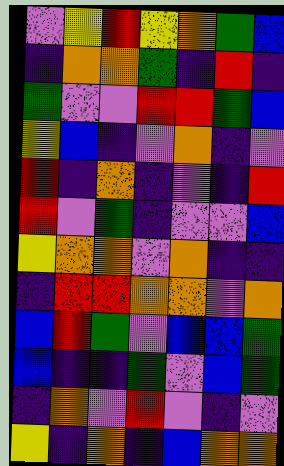[["violet", "yellow", "red", "yellow", "orange", "green", "blue"], ["indigo", "orange", "orange", "green", "indigo", "red", "indigo"], ["green", "violet", "violet", "red", "red", "green", "blue"], ["yellow", "blue", "indigo", "violet", "orange", "indigo", "violet"], ["red", "indigo", "orange", "indigo", "violet", "indigo", "red"], ["red", "violet", "green", "indigo", "violet", "violet", "blue"], ["yellow", "orange", "orange", "violet", "orange", "indigo", "indigo"], ["indigo", "red", "red", "orange", "orange", "violet", "orange"], ["blue", "red", "green", "violet", "blue", "blue", "green"], ["blue", "indigo", "indigo", "green", "violet", "blue", "green"], ["indigo", "orange", "violet", "red", "violet", "indigo", "violet"], ["yellow", "indigo", "orange", "indigo", "blue", "orange", "orange"]]